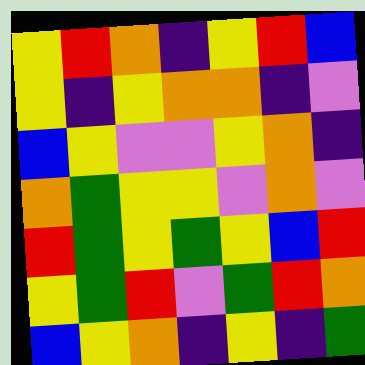[["yellow", "red", "orange", "indigo", "yellow", "red", "blue"], ["yellow", "indigo", "yellow", "orange", "orange", "indigo", "violet"], ["blue", "yellow", "violet", "violet", "yellow", "orange", "indigo"], ["orange", "green", "yellow", "yellow", "violet", "orange", "violet"], ["red", "green", "yellow", "green", "yellow", "blue", "red"], ["yellow", "green", "red", "violet", "green", "red", "orange"], ["blue", "yellow", "orange", "indigo", "yellow", "indigo", "green"]]